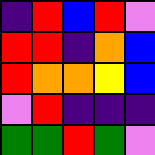[["indigo", "red", "blue", "red", "violet"], ["red", "red", "indigo", "orange", "blue"], ["red", "orange", "orange", "yellow", "blue"], ["violet", "red", "indigo", "indigo", "indigo"], ["green", "green", "red", "green", "violet"]]